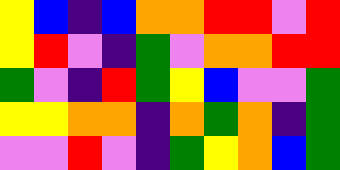[["yellow", "blue", "indigo", "blue", "orange", "orange", "red", "red", "violet", "red"], ["yellow", "red", "violet", "indigo", "green", "violet", "orange", "orange", "red", "red"], ["green", "violet", "indigo", "red", "green", "yellow", "blue", "violet", "violet", "green"], ["yellow", "yellow", "orange", "orange", "indigo", "orange", "green", "orange", "indigo", "green"], ["violet", "violet", "red", "violet", "indigo", "green", "yellow", "orange", "blue", "green"]]